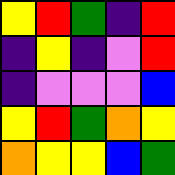[["yellow", "red", "green", "indigo", "red"], ["indigo", "yellow", "indigo", "violet", "red"], ["indigo", "violet", "violet", "violet", "blue"], ["yellow", "red", "green", "orange", "yellow"], ["orange", "yellow", "yellow", "blue", "green"]]